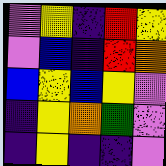[["violet", "yellow", "indigo", "red", "yellow"], ["violet", "blue", "indigo", "red", "orange"], ["blue", "yellow", "blue", "yellow", "violet"], ["indigo", "yellow", "orange", "green", "violet"], ["indigo", "yellow", "indigo", "indigo", "violet"]]